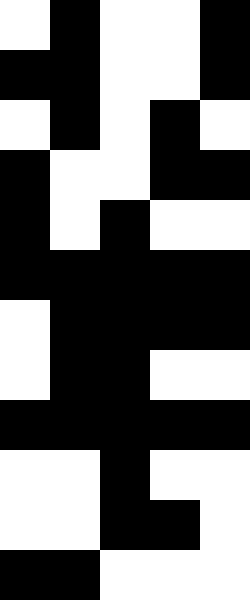[["white", "black", "white", "white", "black"], ["black", "black", "white", "white", "black"], ["white", "black", "white", "black", "white"], ["black", "white", "white", "black", "black"], ["black", "white", "black", "white", "white"], ["black", "black", "black", "black", "black"], ["white", "black", "black", "black", "black"], ["white", "black", "black", "white", "white"], ["black", "black", "black", "black", "black"], ["white", "white", "black", "white", "white"], ["white", "white", "black", "black", "white"], ["black", "black", "white", "white", "white"]]